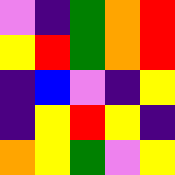[["violet", "indigo", "green", "orange", "red"], ["yellow", "red", "green", "orange", "red"], ["indigo", "blue", "violet", "indigo", "yellow"], ["indigo", "yellow", "red", "yellow", "indigo"], ["orange", "yellow", "green", "violet", "yellow"]]